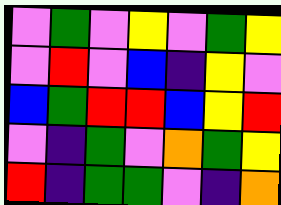[["violet", "green", "violet", "yellow", "violet", "green", "yellow"], ["violet", "red", "violet", "blue", "indigo", "yellow", "violet"], ["blue", "green", "red", "red", "blue", "yellow", "red"], ["violet", "indigo", "green", "violet", "orange", "green", "yellow"], ["red", "indigo", "green", "green", "violet", "indigo", "orange"]]